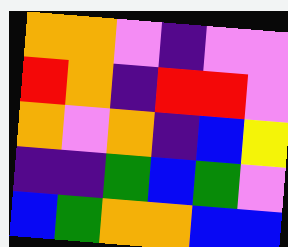[["orange", "orange", "violet", "indigo", "violet", "violet"], ["red", "orange", "indigo", "red", "red", "violet"], ["orange", "violet", "orange", "indigo", "blue", "yellow"], ["indigo", "indigo", "green", "blue", "green", "violet"], ["blue", "green", "orange", "orange", "blue", "blue"]]